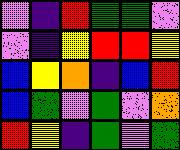[["violet", "indigo", "red", "green", "green", "violet"], ["violet", "indigo", "yellow", "red", "red", "yellow"], ["blue", "yellow", "orange", "indigo", "blue", "red"], ["blue", "green", "violet", "green", "violet", "orange"], ["red", "yellow", "indigo", "green", "violet", "green"]]